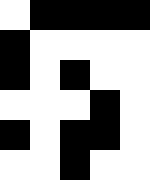[["white", "black", "black", "black", "black"], ["black", "white", "white", "white", "white"], ["black", "white", "black", "white", "white"], ["white", "white", "white", "black", "white"], ["black", "white", "black", "black", "white"], ["white", "white", "black", "white", "white"]]